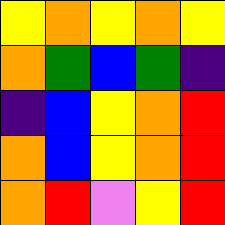[["yellow", "orange", "yellow", "orange", "yellow"], ["orange", "green", "blue", "green", "indigo"], ["indigo", "blue", "yellow", "orange", "red"], ["orange", "blue", "yellow", "orange", "red"], ["orange", "red", "violet", "yellow", "red"]]